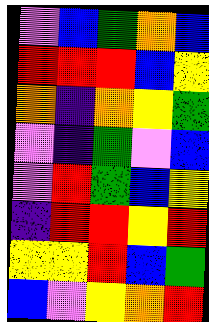[["violet", "blue", "green", "orange", "blue"], ["red", "red", "red", "blue", "yellow"], ["orange", "indigo", "orange", "yellow", "green"], ["violet", "indigo", "green", "violet", "blue"], ["violet", "red", "green", "blue", "yellow"], ["indigo", "red", "red", "yellow", "red"], ["yellow", "yellow", "red", "blue", "green"], ["blue", "violet", "yellow", "orange", "red"]]